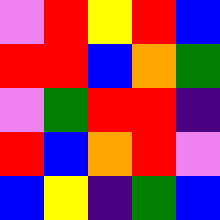[["violet", "red", "yellow", "red", "blue"], ["red", "red", "blue", "orange", "green"], ["violet", "green", "red", "red", "indigo"], ["red", "blue", "orange", "red", "violet"], ["blue", "yellow", "indigo", "green", "blue"]]